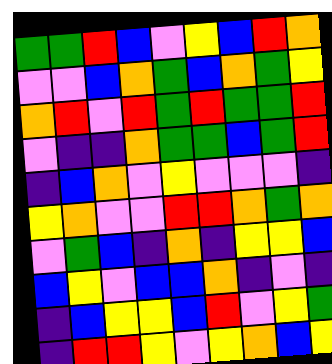[["green", "green", "red", "blue", "violet", "yellow", "blue", "red", "orange"], ["violet", "violet", "blue", "orange", "green", "blue", "orange", "green", "yellow"], ["orange", "red", "violet", "red", "green", "red", "green", "green", "red"], ["violet", "indigo", "indigo", "orange", "green", "green", "blue", "green", "red"], ["indigo", "blue", "orange", "violet", "yellow", "violet", "violet", "violet", "indigo"], ["yellow", "orange", "violet", "violet", "red", "red", "orange", "green", "orange"], ["violet", "green", "blue", "indigo", "orange", "indigo", "yellow", "yellow", "blue"], ["blue", "yellow", "violet", "blue", "blue", "orange", "indigo", "violet", "indigo"], ["indigo", "blue", "yellow", "yellow", "blue", "red", "violet", "yellow", "green"], ["indigo", "red", "red", "yellow", "violet", "yellow", "orange", "blue", "yellow"]]